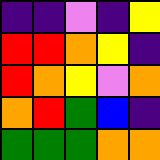[["indigo", "indigo", "violet", "indigo", "yellow"], ["red", "red", "orange", "yellow", "indigo"], ["red", "orange", "yellow", "violet", "orange"], ["orange", "red", "green", "blue", "indigo"], ["green", "green", "green", "orange", "orange"]]